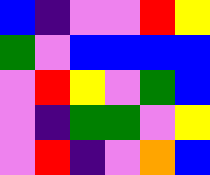[["blue", "indigo", "violet", "violet", "red", "yellow"], ["green", "violet", "blue", "blue", "blue", "blue"], ["violet", "red", "yellow", "violet", "green", "blue"], ["violet", "indigo", "green", "green", "violet", "yellow"], ["violet", "red", "indigo", "violet", "orange", "blue"]]